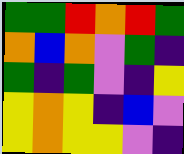[["green", "green", "red", "orange", "red", "green"], ["orange", "blue", "orange", "violet", "green", "indigo"], ["green", "indigo", "green", "violet", "indigo", "yellow"], ["yellow", "orange", "yellow", "indigo", "blue", "violet"], ["yellow", "orange", "yellow", "yellow", "violet", "indigo"]]